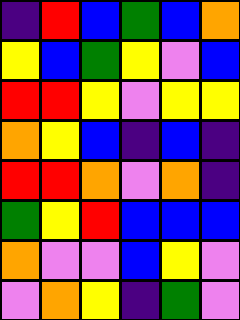[["indigo", "red", "blue", "green", "blue", "orange"], ["yellow", "blue", "green", "yellow", "violet", "blue"], ["red", "red", "yellow", "violet", "yellow", "yellow"], ["orange", "yellow", "blue", "indigo", "blue", "indigo"], ["red", "red", "orange", "violet", "orange", "indigo"], ["green", "yellow", "red", "blue", "blue", "blue"], ["orange", "violet", "violet", "blue", "yellow", "violet"], ["violet", "orange", "yellow", "indigo", "green", "violet"]]